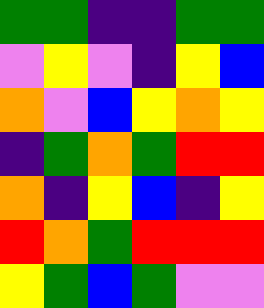[["green", "green", "indigo", "indigo", "green", "green"], ["violet", "yellow", "violet", "indigo", "yellow", "blue"], ["orange", "violet", "blue", "yellow", "orange", "yellow"], ["indigo", "green", "orange", "green", "red", "red"], ["orange", "indigo", "yellow", "blue", "indigo", "yellow"], ["red", "orange", "green", "red", "red", "red"], ["yellow", "green", "blue", "green", "violet", "violet"]]